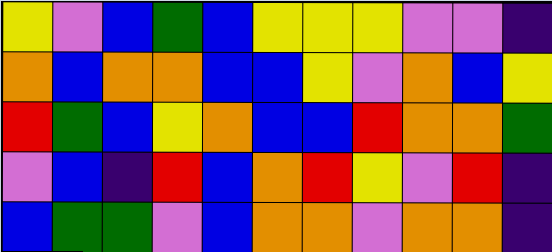[["yellow", "violet", "blue", "green", "blue", "yellow", "yellow", "yellow", "violet", "violet", "indigo"], ["orange", "blue", "orange", "orange", "blue", "blue", "yellow", "violet", "orange", "blue", "yellow"], ["red", "green", "blue", "yellow", "orange", "blue", "blue", "red", "orange", "orange", "green"], ["violet", "blue", "indigo", "red", "blue", "orange", "red", "yellow", "violet", "red", "indigo"], ["blue", "green", "green", "violet", "blue", "orange", "orange", "violet", "orange", "orange", "indigo"]]